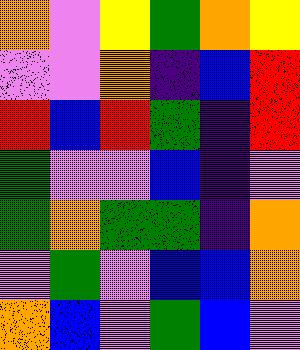[["orange", "violet", "yellow", "green", "orange", "yellow"], ["violet", "violet", "orange", "indigo", "blue", "red"], ["red", "blue", "red", "green", "indigo", "red"], ["green", "violet", "violet", "blue", "indigo", "violet"], ["green", "orange", "green", "green", "indigo", "orange"], ["violet", "green", "violet", "blue", "blue", "orange"], ["orange", "blue", "violet", "green", "blue", "violet"]]